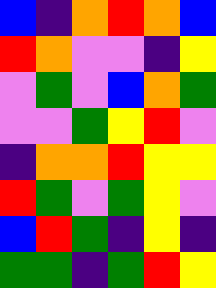[["blue", "indigo", "orange", "red", "orange", "blue"], ["red", "orange", "violet", "violet", "indigo", "yellow"], ["violet", "green", "violet", "blue", "orange", "green"], ["violet", "violet", "green", "yellow", "red", "violet"], ["indigo", "orange", "orange", "red", "yellow", "yellow"], ["red", "green", "violet", "green", "yellow", "violet"], ["blue", "red", "green", "indigo", "yellow", "indigo"], ["green", "green", "indigo", "green", "red", "yellow"]]